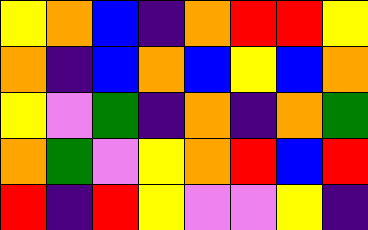[["yellow", "orange", "blue", "indigo", "orange", "red", "red", "yellow"], ["orange", "indigo", "blue", "orange", "blue", "yellow", "blue", "orange"], ["yellow", "violet", "green", "indigo", "orange", "indigo", "orange", "green"], ["orange", "green", "violet", "yellow", "orange", "red", "blue", "red"], ["red", "indigo", "red", "yellow", "violet", "violet", "yellow", "indigo"]]